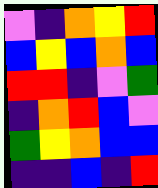[["violet", "indigo", "orange", "yellow", "red"], ["blue", "yellow", "blue", "orange", "blue"], ["red", "red", "indigo", "violet", "green"], ["indigo", "orange", "red", "blue", "violet"], ["green", "yellow", "orange", "blue", "blue"], ["indigo", "indigo", "blue", "indigo", "red"]]